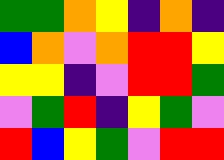[["green", "green", "orange", "yellow", "indigo", "orange", "indigo"], ["blue", "orange", "violet", "orange", "red", "red", "yellow"], ["yellow", "yellow", "indigo", "violet", "red", "red", "green"], ["violet", "green", "red", "indigo", "yellow", "green", "violet"], ["red", "blue", "yellow", "green", "violet", "red", "red"]]